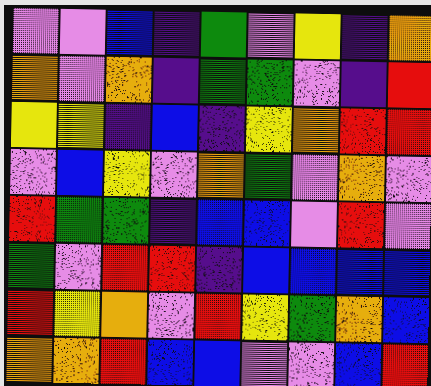[["violet", "violet", "blue", "indigo", "green", "violet", "yellow", "indigo", "orange"], ["orange", "violet", "orange", "indigo", "green", "green", "violet", "indigo", "red"], ["yellow", "yellow", "indigo", "blue", "indigo", "yellow", "orange", "red", "red"], ["violet", "blue", "yellow", "violet", "orange", "green", "violet", "orange", "violet"], ["red", "green", "green", "indigo", "blue", "blue", "violet", "red", "violet"], ["green", "violet", "red", "red", "indigo", "blue", "blue", "blue", "blue"], ["red", "yellow", "orange", "violet", "red", "yellow", "green", "orange", "blue"], ["orange", "orange", "red", "blue", "blue", "violet", "violet", "blue", "red"]]